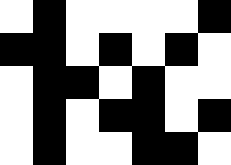[["white", "black", "white", "white", "white", "white", "black"], ["black", "black", "white", "black", "white", "black", "white"], ["white", "black", "black", "white", "black", "white", "white"], ["white", "black", "white", "black", "black", "white", "black"], ["white", "black", "white", "white", "black", "black", "white"]]